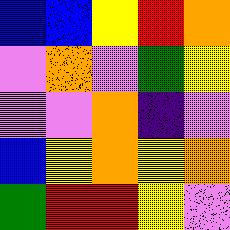[["blue", "blue", "yellow", "red", "orange"], ["violet", "orange", "violet", "green", "yellow"], ["violet", "violet", "orange", "indigo", "violet"], ["blue", "yellow", "orange", "yellow", "orange"], ["green", "red", "red", "yellow", "violet"]]